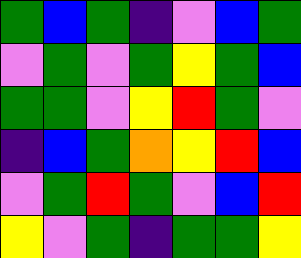[["green", "blue", "green", "indigo", "violet", "blue", "green"], ["violet", "green", "violet", "green", "yellow", "green", "blue"], ["green", "green", "violet", "yellow", "red", "green", "violet"], ["indigo", "blue", "green", "orange", "yellow", "red", "blue"], ["violet", "green", "red", "green", "violet", "blue", "red"], ["yellow", "violet", "green", "indigo", "green", "green", "yellow"]]